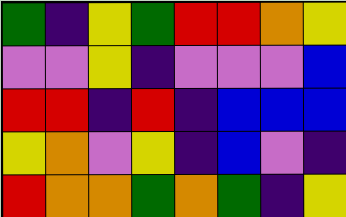[["green", "indigo", "yellow", "green", "red", "red", "orange", "yellow"], ["violet", "violet", "yellow", "indigo", "violet", "violet", "violet", "blue"], ["red", "red", "indigo", "red", "indigo", "blue", "blue", "blue"], ["yellow", "orange", "violet", "yellow", "indigo", "blue", "violet", "indigo"], ["red", "orange", "orange", "green", "orange", "green", "indigo", "yellow"]]